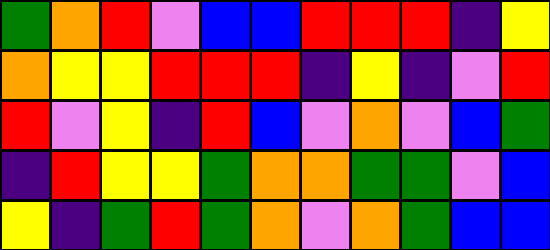[["green", "orange", "red", "violet", "blue", "blue", "red", "red", "red", "indigo", "yellow"], ["orange", "yellow", "yellow", "red", "red", "red", "indigo", "yellow", "indigo", "violet", "red"], ["red", "violet", "yellow", "indigo", "red", "blue", "violet", "orange", "violet", "blue", "green"], ["indigo", "red", "yellow", "yellow", "green", "orange", "orange", "green", "green", "violet", "blue"], ["yellow", "indigo", "green", "red", "green", "orange", "violet", "orange", "green", "blue", "blue"]]